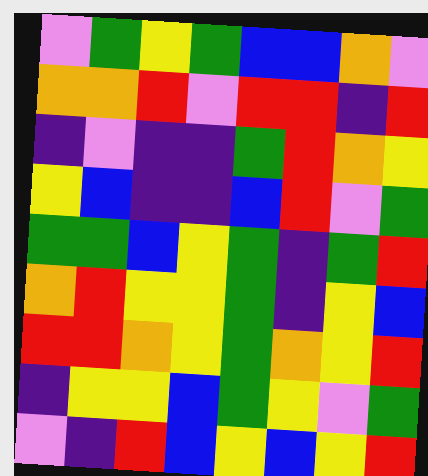[["violet", "green", "yellow", "green", "blue", "blue", "orange", "violet"], ["orange", "orange", "red", "violet", "red", "red", "indigo", "red"], ["indigo", "violet", "indigo", "indigo", "green", "red", "orange", "yellow"], ["yellow", "blue", "indigo", "indigo", "blue", "red", "violet", "green"], ["green", "green", "blue", "yellow", "green", "indigo", "green", "red"], ["orange", "red", "yellow", "yellow", "green", "indigo", "yellow", "blue"], ["red", "red", "orange", "yellow", "green", "orange", "yellow", "red"], ["indigo", "yellow", "yellow", "blue", "green", "yellow", "violet", "green"], ["violet", "indigo", "red", "blue", "yellow", "blue", "yellow", "red"]]